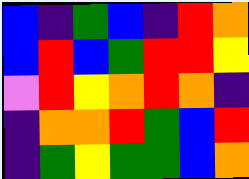[["blue", "indigo", "green", "blue", "indigo", "red", "orange"], ["blue", "red", "blue", "green", "red", "red", "yellow"], ["violet", "red", "yellow", "orange", "red", "orange", "indigo"], ["indigo", "orange", "orange", "red", "green", "blue", "red"], ["indigo", "green", "yellow", "green", "green", "blue", "orange"]]